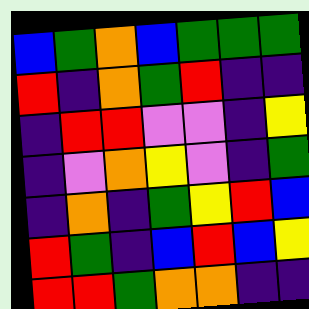[["blue", "green", "orange", "blue", "green", "green", "green"], ["red", "indigo", "orange", "green", "red", "indigo", "indigo"], ["indigo", "red", "red", "violet", "violet", "indigo", "yellow"], ["indigo", "violet", "orange", "yellow", "violet", "indigo", "green"], ["indigo", "orange", "indigo", "green", "yellow", "red", "blue"], ["red", "green", "indigo", "blue", "red", "blue", "yellow"], ["red", "red", "green", "orange", "orange", "indigo", "indigo"]]